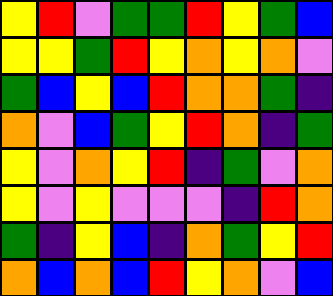[["yellow", "red", "violet", "green", "green", "red", "yellow", "green", "blue"], ["yellow", "yellow", "green", "red", "yellow", "orange", "yellow", "orange", "violet"], ["green", "blue", "yellow", "blue", "red", "orange", "orange", "green", "indigo"], ["orange", "violet", "blue", "green", "yellow", "red", "orange", "indigo", "green"], ["yellow", "violet", "orange", "yellow", "red", "indigo", "green", "violet", "orange"], ["yellow", "violet", "yellow", "violet", "violet", "violet", "indigo", "red", "orange"], ["green", "indigo", "yellow", "blue", "indigo", "orange", "green", "yellow", "red"], ["orange", "blue", "orange", "blue", "red", "yellow", "orange", "violet", "blue"]]